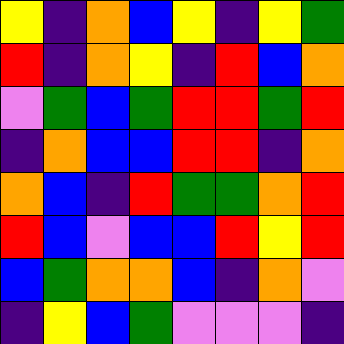[["yellow", "indigo", "orange", "blue", "yellow", "indigo", "yellow", "green"], ["red", "indigo", "orange", "yellow", "indigo", "red", "blue", "orange"], ["violet", "green", "blue", "green", "red", "red", "green", "red"], ["indigo", "orange", "blue", "blue", "red", "red", "indigo", "orange"], ["orange", "blue", "indigo", "red", "green", "green", "orange", "red"], ["red", "blue", "violet", "blue", "blue", "red", "yellow", "red"], ["blue", "green", "orange", "orange", "blue", "indigo", "orange", "violet"], ["indigo", "yellow", "blue", "green", "violet", "violet", "violet", "indigo"]]